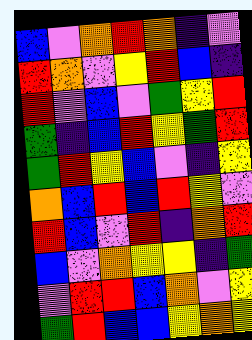[["blue", "violet", "orange", "red", "orange", "indigo", "violet"], ["red", "orange", "violet", "yellow", "red", "blue", "indigo"], ["red", "violet", "blue", "violet", "green", "yellow", "red"], ["green", "indigo", "blue", "red", "yellow", "green", "red"], ["green", "red", "yellow", "blue", "violet", "indigo", "yellow"], ["orange", "blue", "red", "blue", "red", "yellow", "violet"], ["red", "blue", "violet", "red", "indigo", "orange", "red"], ["blue", "violet", "orange", "yellow", "yellow", "indigo", "green"], ["violet", "red", "red", "blue", "orange", "violet", "yellow"], ["green", "red", "blue", "blue", "yellow", "orange", "yellow"]]